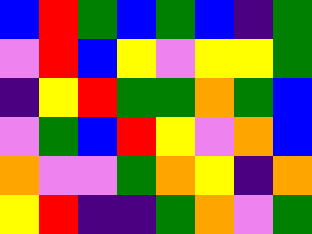[["blue", "red", "green", "blue", "green", "blue", "indigo", "green"], ["violet", "red", "blue", "yellow", "violet", "yellow", "yellow", "green"], ["indigo", "yellow", "red", "green", "green", "orange", "green", "blue"], ["violet", "green", "blue", "red", "yellow", "violet", "orange", "blue"], ["orange", "violet", "violet", "green", "orange", "yellow", "indigo", "orange"], ["yellow", "red", "indigo", "indigo", "green", "orange", "violet", "green"]]